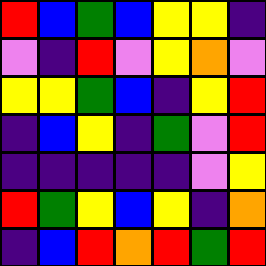[["red", "blue", "green", "blue", "yellow", "yellow", "indigo"], ["violet", "indigo", "red", "violet", "yellow", "orange", "violet"], ["yellow", "yellow", "green", "blue", "indigo", "yellow", "red"], ["indigo", "blue", "yellow", "indigo", "green", "violet", "red"], ["indigo", "indigo", "indigo", "indigo", "indigo", "violet", "yellow"], ["red", "green", "yellow", "blue", "yellow", "indigo", "orange"], ["indigo", "blue", "red", "orange", "red", "green", "red"]]